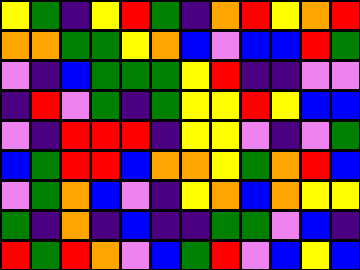[["yellow", "green", "indigo", "yellow", "red", "green", "indigo", "orange", "red", "yellow", "orange", "red"], ["orange", "orange", "green", "green", "yellow", "orange", "blue", "violet", "blue", "blue", "red", "green"], ["violet", "indigo", "blue", "green", "green", "green", "yellow", "red", "indigo", "indigo", "violet", "violet"], ["indigo", "red", "violet", "green", "indigo", "green", "yellow", "yellow", "red", "yellow", "blue", "blue"], ["violet", "indigo", "red", "red", "red", "indigo", "yellow", "yellow", "violet", "indigo", "violet", "green"], ["blue", "green", "red", "red", "blue", "orange", "orange", "yellow", "green", "orange", "red", "blue"], ["violet", "green", "orange", "blue", "violet", "indigo", "yellow", "orange", "blue", "orange", "yellow", "yellow"], ["green", "indigo", "orange", "indigo", "blue", "indigo", "indigo", "green", "green", "violet", "blue", "indigo"], ["red", "green", "red", "orange", "violet", "blue", "green", "red", "violet", "blue", "yellow", "blue"]]